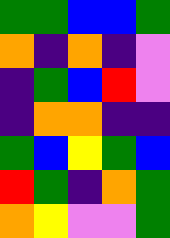[["green", "green", "blue", "blue", "green"], ["orange", "indigo", "orange", "indigo", "violet"], ["indigo", "green", "blue", "red", "violet"], ["indigo", "orange", "orange", "indigo", "indigo"], ["green", "blue", "yellow", "green", "blue"], ["red", "green", "indigo", "orange", "green"], ["orange", "yellow", "violet", "violet", "green"]]